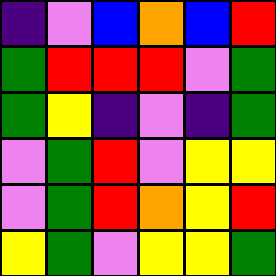[["indigo", "violet", "blue", "orange", "blue", "red"], ["green", "red", "red", "red", "violet", "green"], ["green", "yellow", "indigo", "violet", "indigo", "green"], ["violet", "green", "red", "violet", "yellow", "yellow"], ["violet", "green", "red", "orange", "yellow", "red"], ["yellow", "green", "violet", "yellow", "yellow", "green"]]